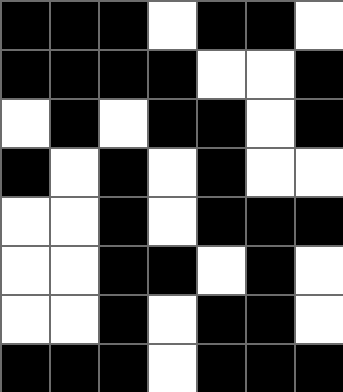[["black", "black", "black", "white", "black", "black", "white"], ["black", "black", "black", "black", "white", "white", "black"], ["white", "black", "white", "black", "black", "white", "black"], ["black", "white", "black", "white", "black", "white", "white"], ["white", "white", "black", "white", "black", "black", "black"], ["white", "white", "black", "black", "white", "black", "white"], ["white", "white", "black", "white", "black", "black", "white"], ["black", "black", "black", "white", "black", "black", "black"]]